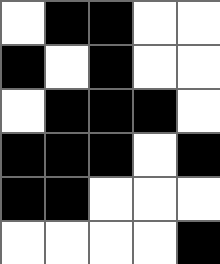[["white", "black", "black", "white", "white"], ["black", "white", "black", "white", "white"], ["white", "black", "black", "black", "white"], ["black", "black", "black", "white", "black"], ["black", "black", "white", "white", "white"], ["white", "white", "white", "white", "black"]]